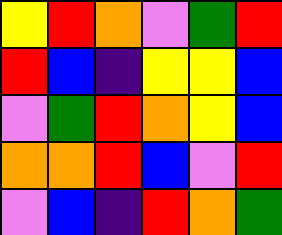[["yellow", "red", "orange", "violet", "green", "red"], ["red", "blue", "indigo", "yellow", "yellow", "blue"], ["violet", "green", "red", "orange", "yellow", "blue"], ["orange", "orange", "red", "blue", "violet", "red"], ["violet", "blue", "indigo", "red", "orange", "green"]]